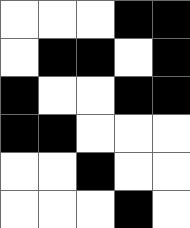[["white", "white", "white", "black", "black"], ["white", "black", "black", "white", "black"], ["black", "white", "white", "black", "black"], ["black", "black", "white", "white", "white"], ["white", "white", "black", "white", "white"], ["white", "white", "white", "black", "white"]]